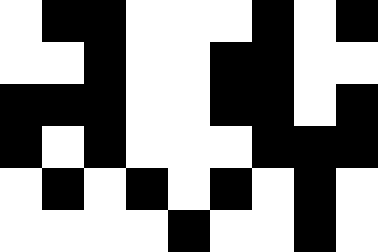[["white", "black", "black", "white", "white", "white", "black", "white", "black"], ["white", "white", "black", "white", "white", "black", "black", "white", "white"], ["black", "black", "black", "white", "white", "black", "black", "white", "black"], ["black", "white", "black", "white", "white", "white", "black", "black", "black"], ["white", "black", "white", "black", "white", "black", "white", "black", "white"], ["white", "white", "white", "white", "black", "white", "white", "black", "white"]]